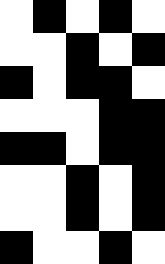[["white", "black", "white", "black", "white"], ["white", "white", "black", "white", "black"], ["black", "white", "black", "black", "white"], ["white", "white", "white", "black", "black"], ["black", "black", "white", "black", "black"], ["white", "white", "black", "white", "black"], ["white", "white", "black", "white", "black"], ["black", "white", "white", "black", "white"]]